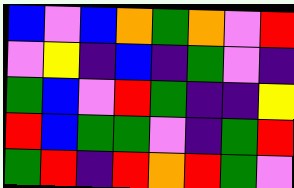[["blue", "violet", "blue", "orange", "green", "orange", "violet", "red"], ["violet", "yellow", "indigo", "blue", "indigo", "green", "violet", "indigo"], ["green", "blue", "violet", "red", "green", "indigo", "indigo", "yellow"], ["red", "blue", "green", "green", "violet", "indigo", "green", "red"], ["green", "red", "indigo", "red", "orange", "red", "green", "violet"]]